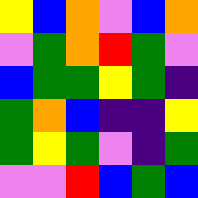[["yellow", "blue", "orange", "violet", "blue", "orange"], ["violet", "green", "orange", "red", "green", "violet"], ["blue", "green", "green", "yellow", "green", "indigo"], ["green", "orange", "blue", "indigo", "indigo", "yellow"], ["green", "yellow", "green", "violet", "indigo", "green"], ["violet", "violet", "red", "blue", "green", "blue"]]